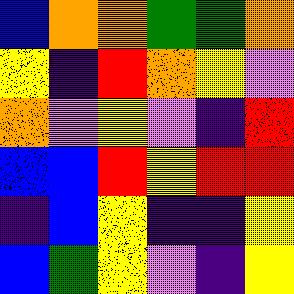[["blue", "orange", "orange", "green", "green", "orange"], ["yellow", "indigo", "red", "orange", "yellow", "violet"], ["orange", "violet", "yellow", "violet", "indigo", "red"], ["blue", "blue", "red", "yellow", "red", "red"], ["indigo", "blue", "yellow", "indigo", "indigo", "yellow"], ["blue", "green", "yellow", "violet", "indigo", "yellow"]]